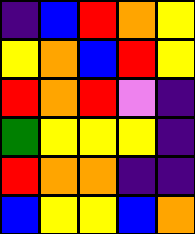[["indigo", "blue", "red", "orange", "yellow"], ["yellow", "orange", "blue", "red", "yellow"], ["red", "orange", "red", "violet", "indigo"], ["green", "yellow", "yellow", "yellow", "indigo"], ["red", "orange", "orange", "indigo", "indigo"], ["blue", "yellow", "yellow", "blue", "orange"]]